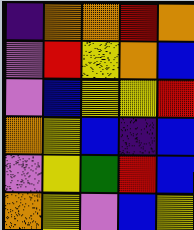[["indigo", "orange", "orange", "red", "orange"], ["violet", "red", "yellow", "orange", "blue"], ["violet", "blue", "yellow", "yellow", "red"], ["orange", "yellow", "blue", "indigo", "blue"], ["violet", "yellow", "green", "red", "blue"], ["orange", "yellow", "violet", "blue", "yellow"]]